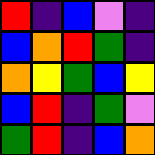[["red", "indigo", "blue", "violet", "indigo"], ["blue", "orange", "red", "green", "indigo"], ["orange", "yellow", "green", "blue", "yellow"], ["blue", "red", "indigo", "green", "violet"], ["green", "red", "indigo", "blue", "orange"]]